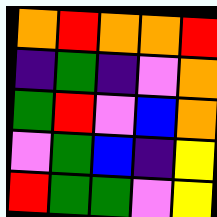[["orange", "red", "orange", "orange", "red"], ["indigo", "green", "indigo", "violet", "orange"], ["green", "red", "violet", "blue", "orange"], ["violet", "green", "blue", "indigo", "yellow"], ["red", "green", "green", "violet", "yellow"]]